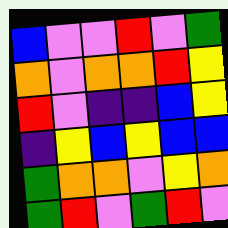[["blue", "violet", "violet", "red", "violet", "green"], ["orange", "violet", "orange", "orange", "red", "yellow"], ["red", "violet", "indigo", "indigo", "blue", "yellow"], ["indigo", "yellow", "blue", "yellow", "blue", "blue"], ["green", "orange", "orange", "violet", "yellow", "orange"], ["green", "red", "violet", "green", "red", "violet"]]